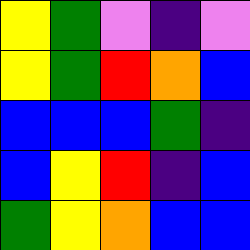[["yellow", "green", "violet", "indigo", "violet"], ["yellow", "green", "red", "orange", "blue"], ["blue", "blue", "blue", "green", "indigo"], ["blue", "yellow", "red", "indigo", "blue"], ["green", "yellow", "orange", "blue", "blue"]]